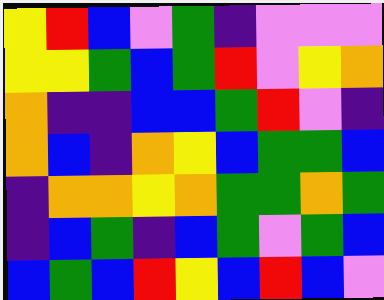[["yellow", "red", "blue", "violet", "green", "indigo", "violet", "violet", "violet"], ["yellow", "yellow", "green", "blue", "green", "red", "violet", "yellow", "orange"], ["orange", "indigo", "indigo", "blue", "blue", "green", "red", "violet", "indigo"], ["orange", "blue", "indigo", "orange", "yellow", "blue", "green", "green", "blue"], ["indigo", "orange", "orange", "yellow", "orange", "green", "green", "orange", "green"], ["indigo", "blue", "green", "indigo", "blue", "green", "violet", "green", "blue"], ["blue", "green", "blue", "red", "yellow", "blue", "red", "blue", "violet"]]